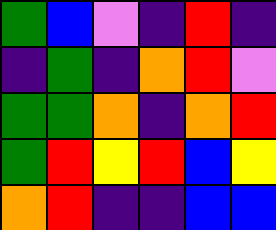[["green", "blue", "violet", "indigo", "red", "indigo"], ["indigo", "green", "indigo", "orange", "red", "violet"], ["green", "green", "orange", "indigo", "orange", "red"], ["green", "red", "yellow", "red", "blue", "yellow"], ["orange", "red", "indigo", "indigo", "blue", "blue"]]